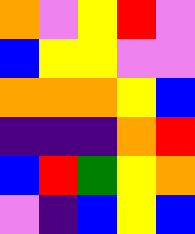[["orange", "violet", "yellow", "red", "violet"], ["blue", "yellow", "yellow", "violet", "violet"], ["orange", "orange", "orange", "yellow", "blue"], ["indigo", "indigo", "indigo", "orange", "red"], ["blue", "red", "green", "yellow", "orange"], ["violet", "indigo", "blue", "yellow", "blue"]]